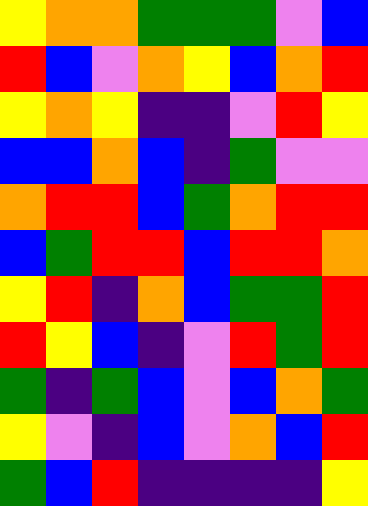[["yellow", "orange", "orange", "green", "green", "green", "violet", "blue"], ["red", "blue", "violet", "orange", "yellow", "blue", "orange", "red"], ["yellow", "orange", "yellow", "indigo", "indigo", "violet", "red", "yellow"], ["blue", "blue", "orange", "blue", "indigo", "green", "violet", "violet"], ["orange", "red", "red", "blue", "green", "orange", "red", "red"], ["blue", "green", "red", "red", "blue", "red", "red", "orange"], ["yellow", "red", "indigo", "orange", "blue", "green", "green", "red"], ["red", "yellow", "blue", "indigo", "violet", "red", "green", "red"], ["green", "indigo", "green", "blue", "violet", "blue", "orange", "green"], ["yellow", "violet", "indigo", "blue", "violet", "orange", "blue", "red"], ["green", "blue", "red", "indigo", "indigo", "indigo", "indigo", "yellow"]]